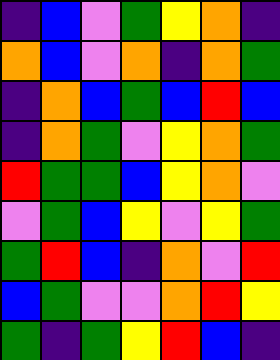[["indigo", "blue", "violet", "green", "yellow", "orange", "indigo"], ["orange", "blue", "violet", "orange", "indigo", "orange", "green"], ["indigo", "orange", "blue", "green", "blue", "red", "blue"], ["indigo", "orange", "green", "violet", "yellow", "orange", "green"], ["red", "green", "green", "blue", "yellow", "orange", "violet"], ["violet", "green", "blue", "yellow", "violet", "yellow", "green"], ["green", "red", "blue", "indigo", "orange", "violet", "red"], ["blue", "green", "violet", "violet", "orange", "red", "yellow"], ["green", "indigo", "green", "yellow", "red", "blue", "indigo"]]